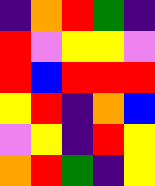[["indigo", "orange", "red", "green", "indigo"], ["red", "violet", "yellow", "yellow", "violet"], ["red", "blue", "red", "red", "red"], ["yellow", "red", "indigo", "orange", "blue"], ["violet", "yellow", "indigo", "red", "yellow"], ["orange", "red", "green", "indigo", "yellow"]]